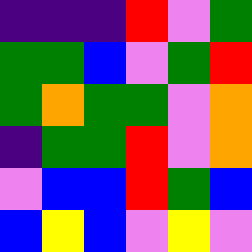[["indigo", "indigo", "indigo", "red", "violet", "green"], ["green", "green", "blue", "violet", "green", "red"], ["green", "orange", "green", "green", "violet", "orange"], ["indigo", "green", "green", "red", "violet", "orange"], ["violet", "blue", "blue", "red", "green", "blue"], ["blue", "yellow", "blue", "violet", "yellow", "violet"]]